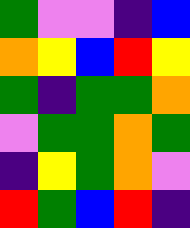[["green", "violet", "violet", "indigo", "blue"], ["orange", "yellow", "blue", "red", "yellow"], ["green", "indigo", "green", "green", "orange"], ["violet", "green", "green", "orange", "green"], ["indigo", "yellow", "green", "orange", "violet"], ["red", "green", "blue", "red", "indigo"]]